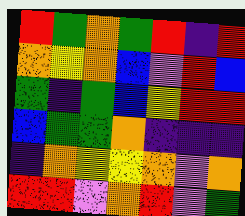[["red", "green", "orange", "green", "red", "indigo", "red"], ["orange", "yellow", "orange", "blue", "violet", "red", "blue"], ["green", "indigo", "green", "blue", "yellow", "red", "red"], ["blue", "green", "green", "orange", "indigo", "indigo", "indigo"], ["indigo", "orange", "yellow", "yellow", "orange", "violet", "orange"], ["red", "red", "violet", "orange", "red", "violet", "green"]]